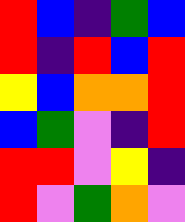[["red", "blue", "indigo", "green", "blue"], ["red", "indigo", "red", "blue", "red"], ["yellow", "blue", "orange", "orange", "red"], ["blue", "green", "violet", "indigo", "red"], ["red", "red", "violet", "yellow", "indigo"], ["red", "violet", "green", "orange", "violet"]]